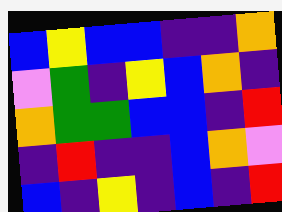[["blue", "yellow", "blue", "blue", "indigo", "indigo", "orange"], ["violet", "green", "indigo", "yellow", "blue", "orange", "indigo"], ["orange", "green", "green", "blue", "blue", "indigo", "red"], ["indigo", "red", "indigo", "indigo", "blue", "orange", "violet"], ["blue", "indigo", "yellow", "indigo", "blue", "indigo", "red"]]